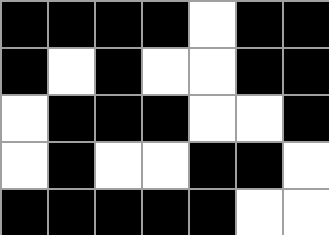[["black", "black", "black", "black", "white", "black", "black"], ["black", "white", "black", "white", "white", "black", "black"], ["white", "black", "black", "black", "white", "white", "black"], ["white", "black", "white", "white", "black", "black", "white"], ["black", "black", "black", "black", "black", "white", "white"]]